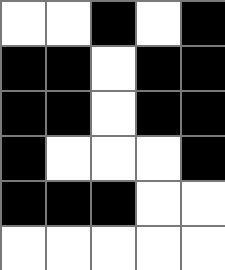[["white", "white", "black", "white", "black"], ["black", "black", "white", "black", "black"], ["black", "black", "white", "black", "black"], ["black", "white", "white", "white", "black"], ["black", "black", "black", "white", "white"], ["white", "white", "white", "white", "white"]]